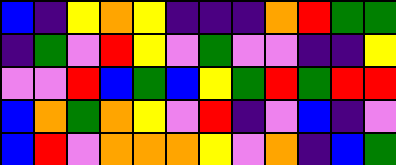[["blue", "indigo", "yellow", "orange", "yellow", "indigo", "indigo", "indigo", "orange", "red", "green", "green"], ["indigo", "green", "violet", "red", "yellow", "violet", "green", "violet", "violet", "indigo", "indigo", "yellow"], ["violet", "violet", "red", "blue", "green", "blue", "yellow", "green", "red", "green", "red", "red"], ["blue", "orange", "green", "orange", "yellow", "violet", "red", "indigo", "violet", "blue", "indigo", "violet"], ["blue", "red", "violet", "orange", "orange", "orange", "yellow", "violet", "orange", "indigo", "blue", "green"]]